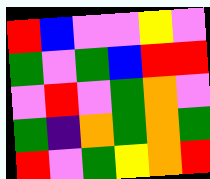[["red", "blue", "violet", "violet", "yellow", "violet"], ["green", "violet", "green", "blue", "red", "red"], ["violet", "red", "violet", "green", "orange", "violet"], ["green", "indigo", "orange", "green", "orange", "green"], ["red", "violet", "green", "yellow", "orange", "red"]]